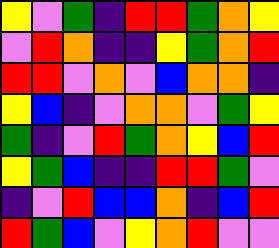[["yellow", "violet", "green", "indigo", "red", "red", "green", "orange", "yellow"], ["violet", "red", "orange", "indigo", "indigo", "yellow", "green", "orange", "red"], ["red", "red", "violet", "orange", "violet", "blue", "orange", "orange", "indigo"], ["yellow", "blue", "indigo", "violet", "orange", "orange", "violet", "green", "yellow"], ["green", "indigo", "violet", "red", "green", "orange", "yellow", "blue", "red"], ["yellow", "green", "blue", "indigo", "indigo", "red", "red", "green", "violet"], ["indigo", "violet", "red", "blue", "blue", "orange", "indigo", "blue", "red"], ["red", "green", "blue", "violet", "yellow", "orange", "red", "violet", "violet"]]